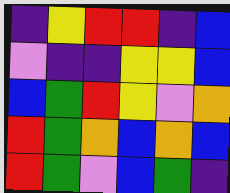[["indigo", "yellow", "red", "red", "indigo", "blue"], ["violet", "indigo", "indigo", "yellow", "yellow", "blue"], ["blue", "green", "red", "yellow", "violet", "orange"], ["red", "green", "orange", "blue", "orange", "blue"], ["red", "green", "violet", "blue", "green", "indigo"]]